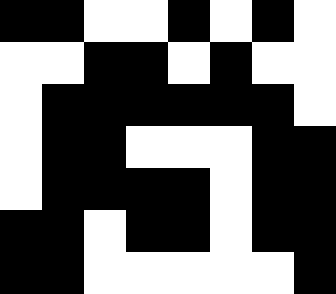[["black", "black", "white", "white", "black", "white", "black", "white"], ["white", "white", "black", "black", "white", "black", "white", "white"], ["white", "black", "black", "black", "black", "black", "black", "white"], ["white", "black", "black", "white", "white", "white", "black", "black"], ["white", "black", "black", "black", "black", "white", "black", "black"], ["black", "black", "white", "black", "black", "white", "black", "black"], ["black", "black", "white", "white", "white", "white", "white", "black"]]